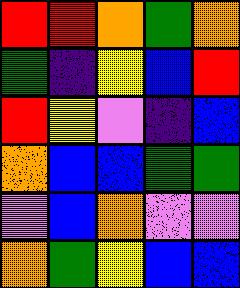[["red", "red", "orange", "green", "orange"], ["green", "indigo", "yellow", "blue", "red"], ["red", "yellow", "violet", "indigo", "blue"], ["orange", "blue", "blue", "green", "green"], ["violet", "blue", "orange", "violet", "violet"], ["orange", "green", "yellow", "blue", "blue"]]